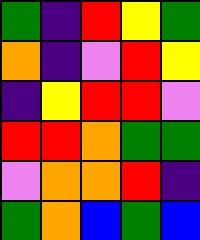[["green", "indigo", "red", "yellow", "green"], ["orange", "indigo", "violet", "red", "yellow"], ["indigo", "yellow", "red", "red", "violet"], ["red", "red", "orange", "green", "green"], ["violet", "orange", "orange", "red", "indigo"], ["green", "orange", "blue", "green", "blue"]]